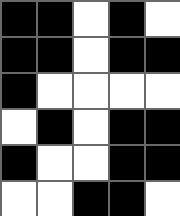[["black", "black", "white", "black", "white"], ["black", "black", "white", "black", "black"], ["black", "white", "white", "white", "white"], ["white", "black", "white", "black", "black"], ["black", "white", "white", "black", "black"], ["white", "white", "black", "black", "white"]]